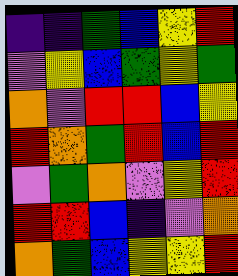[["indigo", "indigo", "green", "blue", "yellow", "red"], ["violet", "yellow", "blue", "green", "yellow", "green"], ["orange", "violet", "red", "red", "blue", "yellow"], ["red", "orange", "green", "red", "blue", "red"], ["violet", "green", "orange", "violet", "yellow", "red"], ["red", "red", "blue", "indigo", "violet", "orange"], ["orange", "green", "blue", "yellow", "yellow", "red"]]